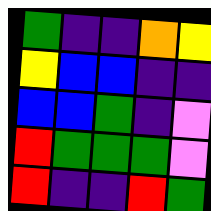[["green", "indigo", "indigo", "orange", "yellow"], ["yellow", "blue", "blue", "indigo", "indigo"], ["blue", "blue", "green", "indigo", "violet"], ["red", "green", "green", "green", "violet"], ["red", "indigo", "indigo", "red", "green"]]